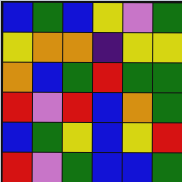[["blue", "green", "blue", "yellow", "violet", "green"], ["yellow", "orange", "orange", "indigo", "yellow", "yellow"], ["orange", "blue", "green", "red", "green", "green"], ["red", "violet", "red", "blue", "orange", "green"], ["blue", "green", "yellow", "blue", "yellow", "red"], ["red", "violet", "green", "blue", "blue", "green"]]